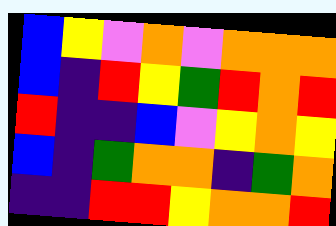[["blue", "yellow", "violet", "orange", "violet", "orange", "orange", "orange"], ["blue", "indigo", "red", "yellow", "green", "red", "orange", "red"], ["red", "indigo", "indigo", "blue", "violet", "yellow", "orange", "yellow"], ["blue", "indigo", "green", "orange", "orange", "indigo", "green", "orange"], ["indigo", "indigo", "red", "red", "yellow", "orange", "orange", "red"]]